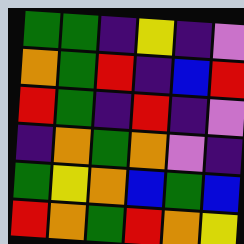[["green", "green", "indigo", "yellow", "indigo", "violet"], ["orange", "green", "red", "indigo", "blue", "red"], ["red", "green", "indigo", "red", "indigo", "violet"], ["indigo", "orange", "green", "orange", "violet", "indigo"], ["green", "yellow", "orange", "blue", "green", "blue"], ["red", "orange", "green", "red", "orange", "yellow"]]